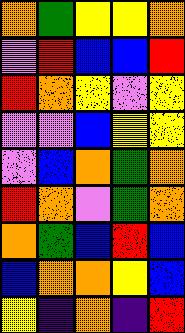[["orange", "green", "yellow", "yellow", "orange"], ["violet", "red", "blue", "blue", "red"], ["red", "orange", "yellow", "violet", "yellow"], ["violet", "violet", "blue", "yellow", "yellow"], ["violet", "blue", "orange", "green", "orange"], ["red", "orange", "violet", "green", "orange"], ["orange", "green", "blue", "red", "blue"], ["blue", "orange", "orange", "yellow", "blue"], ["yellow", "indigo", "orange", "indigo", "red"]]